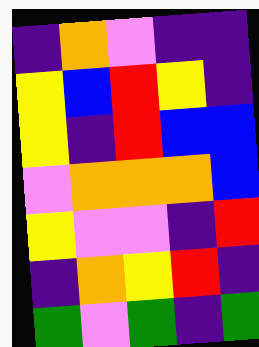[["indigo", "orange", "violet", "indigo", "indigo"], ["yellow", "blue", "red", "yellow", "indigo"], ["yellow", "indigo", "red", "blue", "blue"], ["violet", "orange", "orange", "orange", "blue"], ["yellow", "violet", "violet", "indigo", "red"], ["indigo", "orange", "yellow", "red", "indigo"], ["green", "violet", "green", "indigo", "green"]]